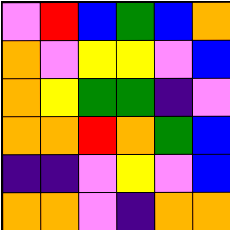[["violet", "red", "blue", "green", "blue", "orange"], ["orange", "violet", "yellow", "yellow", "violet", "blue"], ["orange", "yellow", "green", "green", "indigo", "violet"], ["orange", "orange", "red", "orange", "green", "blue"], ["indigo", "indigo", "violet", "yellow", "violet", "blue"], ["orange", "orange", "violet", "indigo", "orange", "orange"]]